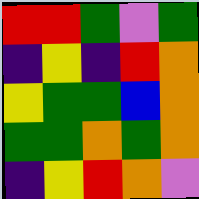[["red", "red", "green", "violet", "green"], ["indigo", "yellow", "indigo", "red", "orange"], ["yellow", "green", "green", "blue", "orange"], ["green", "green", "orange", "green", "orange"], ["indigo", "yellow", "red", "orange", "violet"]]